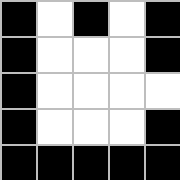[["black", "white", "black", "white", "black"], ["black", "white", "white", "white", "black"], ["black", "white", "white", "white", "white"], ["black", "white", "white", "white", "black"], ["black", "black", "black", "black", "black"]]